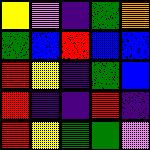[["yellow", "violet", "indigo", "green", "orange"], ["green", "blue", "red", "blue", "blue"], ["red", "yellow", "indigo", "green", "blue"], ["red", "indigo", "indigo", "red", "indigo"], ["red", "yellow", "green", "green", "violet"]]